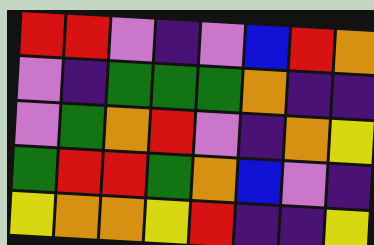[["red", "red", "violet", "indigo", "violet", "blue", "red", "orange"], ["violet", "indigo", "green", "green", "green", "orange", "indigo", "indigo"], ["violet", "green", "orange", "red", "violet", "indigo", "orange", "yellow"], ["green", "red", "red", "green", "orange", "blue", "violet", "indigo"], ["yellow", "orange", "orange", "yellow", "red", "indigo", "indigo", "yellow"]]